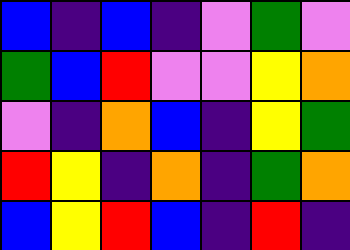[["blue", "indigo", "blue", "indigo", "violet", "green", "violet"], ["green", "blue", "red", "violet", "violet", "yellow", "orange"], ["violet", "indigo", "orange", "blue", "indigo", "yellow", "green"], ["red", "yellow", "indigo", "orange", "indigo", "green", "orange"], ["blue", "yellow", "red", "blue", "indigo", "red", "indigo"]]